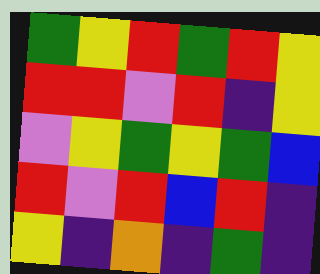[["green", "yellow", "red", "green", "red", "yellow"], ["red", "red", "violet", "red", "indigo", "yellow"], ["violet", "yellow", "green", "yellow", "green", "blue"], ["red", "violet", "red", "blue", "red", "indigo"], ["yellow", "indigo", "orange", "indigo", "green", "indigo"]]